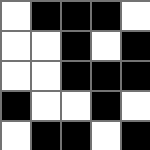[["white", "black", "black", "black", "white"], ["white", "white", "black", "white", "black"], ["white", "white", "black", "black", "black"], ["black", "white", "white", "black", "white"], ["white", "black", "black", "white", "black"]]